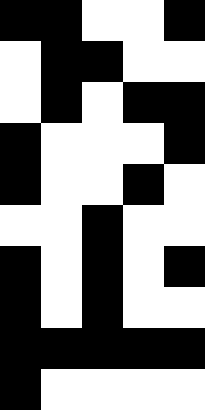[["black", "black", "white", "white", "black"], ["white", "black", "black", "white", "white"], ["white", "black", "white", "black", "black"], ["black", "white", "white", "white", "black"], ["black", "white", "white", "black", "white"], ["white", "white", "black", "white", "white"], ["black", "white", "black", "white", "black"], ["black", "white", "black", "white", "white"], ["black", "black", "black", "black", "black"], ["black", "white", "white", "white", "white"]]